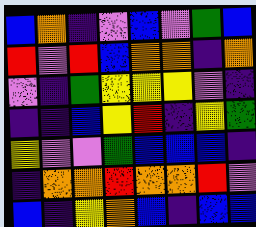[["blue", "orange", "indigo", "violet", "blue", "violet", "green", "blue"], ["red", "violet", "red", "blue", "orange", "orange", "indigo", "orange"], ["violet", "indigo", "green", "yellow", "yellow", "yellow", "violet", "indigo"], ["indigo", "indigo", "blue", "yellow", "red", "indigo", "yellow", "green"], ["yellow", "violet", "violet", "green", "blue", "blue", "blue", "indigo"], ["indigo", "orange", "orange", "red", "orange", "orange", "red", "violet"], ["blue", "indigo", "yellow", "orange", "blue", "indigo", "blue", "blue"]]